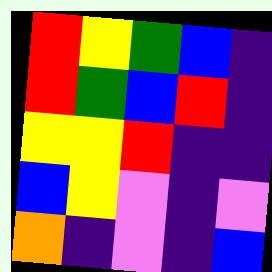[["red", "yellow", "green", "blue", "indigo"], ["red", "green", "blue", "red", "indigo"], ["yellow", "yellow", "red", "indigo", "indigo"], ["blue", "yellow", "violet", "indigo", "violet"], ["orange", "indigo", "violet", "indigo", "blue"]]